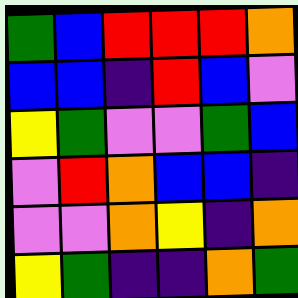[["green", "blue", "red", "red", "red", "orange"], ["blue", "blue", "indigo", "red", "blue", "violet"], ["yellow", "green", "violet", "violet", "green", "blue"], ["violet", "red", "orange", "blue", "blue", "indigo"], ["violet", "violet", "orange", "yellow", "indigo", "orange"], ["yellow", "green", "indigo", "indigo", "orange", "green"]]